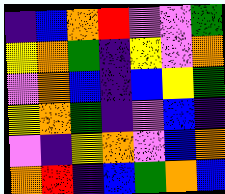[["indigo", "blue", "orange", "red", "violet", "violet", "green"], ["yellow", "orange", "green", "indigo", "yellow", "violet", "orange"], ["violet", "orange", "blue", "indigo", "blue", "yellow", "green"], ["yellow", "orange", "green", "indigo", "violet", "blue", "indigo"], ["violet", "indigo", "yellow", "orange", "violet", "blue", "orange"], ["orange", "red", "indigo", "blue", "green", "orange", "blue"]]